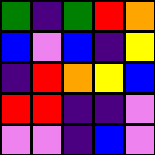[["green", "indigo", "green", "red", "orange"], ["blue", "violet", "blue", "indigo", "yellow"], ["indigo", "red", "orange", "yellow", "blue"], ["red", "red", "indigo", "indigo", "violet"], ["violet", "violet", "indigo", "blue", "violet"]]